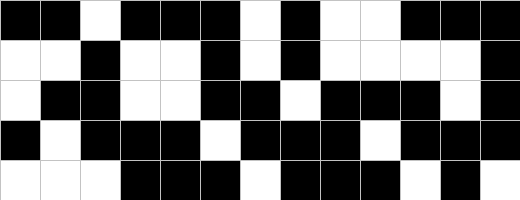[["black", "black", "white", "black", "black", "black", "white", "black", "white", "white", "black", "black", "black"], ["white", "white", "black", "white", "white", "black", "white", "black", "white", "white", "white", "white", "black"], ["white", "black", "black", "white", "white", "black", "black", "white", "black", "black", "black", "white", "black"], ["black", "white", "black", "black", "black", "white", "black", "black", "black", "white", "black", "black", "black"], ["white", "white", "white", "black", "black", "black", "white", "black", "black", "black", "white", "black", "white"]]